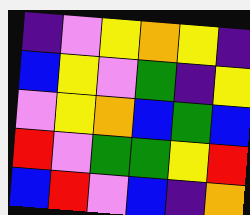[["indigo", "violet", "yellow", "orange", "yellow", "indigo"], ["blue", "yellow", "violet", "green", "indigo", "yellow"], ["violet", "yellow", "orange", "blue", "green", "blue"], ["red", "violet", "green", "green", "yellow", "red"], ["blue", "red", "violet", "blue", "indigo", "orange"]]